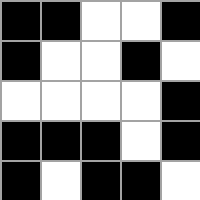[["black", "black", "white", "white", "black"], ["black", "white", "white", "black", "white"], ["white", "white", "white", "white", "black"], ["black", "black", "black", "white", "black"], ["black", "white", "black", "black", "white"]]